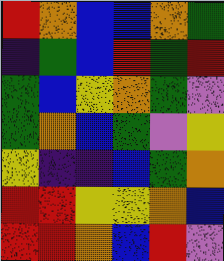[["red", "orange", "blue", "blue", "orange", "green"], ["indigo", "green", "blue", "red", "green", "red"], ["green", "blue", "yellow", "orange", "green", "violet"], ["green", "orange", "blue", "green", "violet", "yellow"], ["yellow", "indigo", "indigo", "blue", "green", "orange"], ["red", "red", "yellow", "yellow", "orange", "blue"], ["red", "red", "orange", "blue", "red", "violet"]]